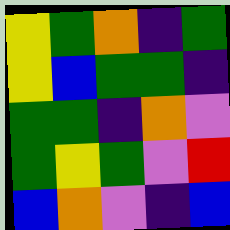[["yellow", "green", "orange", "indigo", "green"], ["yellow", "blue", "green", "green", "indigo"], ["green", "green", "indigo", "orange", "violet"], ["green", "yellow", "green", "violet", "red"], ["blue", "orange", "violet", "indigo", "blue"]]